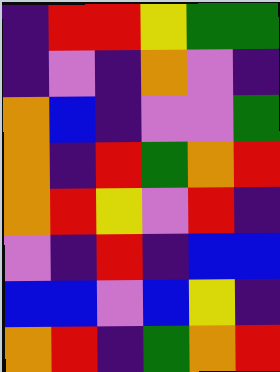[["indigo", "red", "red", "yellow", "green", "green"], ["indigo", "violet", "indigo", "orange", "violet", "indigo"], ["orange", "blue", "indigo", "violet", "violet", "green"], ["orange", "indigo", "red", "green", "orange", "red"], ["orange", "red", "yellow", "violet", "red", "indigo"], ["violet", "indigo", "red", "indigo", "blue", "blue"], ["blue", "blue", "violet", "blue", "yellow", "indigo"], ["orange", "red", "indigo", "green", "orange", "red"]]